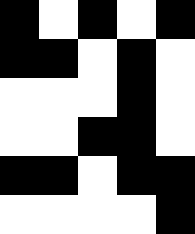[["black", "white", "black", "white", "black"], ["black", "black", "white", "black", "white"], ["white", "white", "white", "black", "white"], ["white", "white", "black", "black", "white"], ["black", "black", "white", "black", "black"], ["white", "white", "white", "white", "black"]]